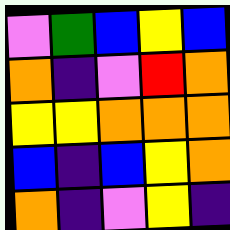[["violet", "green", "blue", "yellow", "blue"], ["orange", "indigo", "violet", "red", "orange"], ["yellow", "yellow", "orange", "orange", "orange"], ["blue", "indigo", "blue", "yellow", "orange"], ["orange", "indigo", "violet", "yellow", "indigo"]]